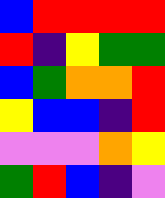[["blue", "red", "red", "red", "red"], ["red", "indigo", "yellow", "green", "green"], ["blue", "green", "orange", "orange", "red"], ["yellow", "blue", "blue", "indigo", "red"], ["violet", "violet", "violet", "orange", "yellow"], ["green", "red", "blue", "indigo", "violet"]]